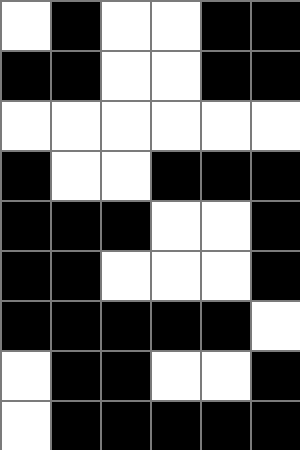[["white", "black", "white", "white", "black", "black"], ["black", "black", "white", "white", "black", "black"], ["white", "white", "white", "white", "white", "white"], ["black", "white", "white", "black", "black", "black"], ["black", "black", "black", "white", "white", "black"], ["black", "black", "white", "white", "white", "black"], ["black", "black", "black", "black", "black", "white"], ["white", "black", "black", "white", "white", "black"], ["white", "black", "black", "black", "black", "black"]]